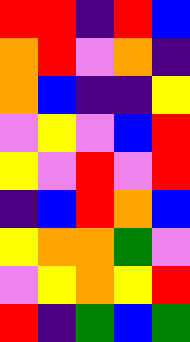[["red", "red", "indigo", "red", "blue"], ["orange", "red", "violet", "orange", "indigo"], ["orange", "blue", "indigo", "indigo", "yellow"], ["violet", "yellow", "violet", "blue", "red"], ["yellow", "violet", "red", "violet", "red"], ["indigo", "blue", "red", "orange", "blue"], ["yellow", "orange", "orange", "green", "violet"], ["violet", "yellow", "orange", "yellow", "red"], ["red", "indigo", "green", "blue", "green"]]